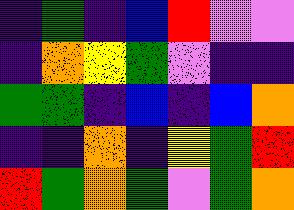[["indigo", "green", "indigo", "blue", "red", "violet", "violet"], ["indigo", "orange", "yellow", "green", "violet", "indigo", "indigo"], ["green", "green", "indigo", "blue", "indigo", "blue", "orange"], ["indigo", "indigo", "orange", "indigo", "yellow", "green", "red"], ["red", "green", "orange", "green", "violet", "green", "orange"]]